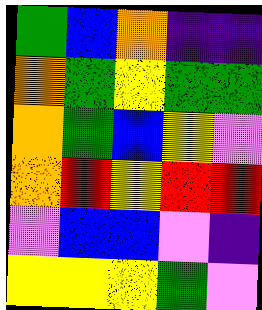[["green", "blue", "orange", "indigo", "indigo"], ["orange", "green", "yellow", "green", "green"], ["orange", "green", "blue", "yellow", "violet"], ["orange", "red", "yellow", "red", "red"], ["violet", "blue", "blue", "violet", "indigo"], ["yellow", "yellow", "yellow", "green", "violet"]]